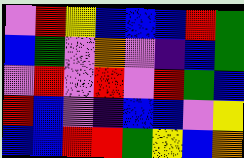[["violet", "red", "yellow", "blue", "blue", "blue", "red", "green"], ["blue", "green", "violet", "orange", "violet", "indigo", "blue", "green"], ["violet", "red", "violet", "red", "violet", "red", "green", "blue"], ["red", "blue", "violet", "indigo", "blue", "blue", "violet", "yellow"], ["blue", "blue", "red", "red", "green", "yellow", "blue", "orange"]]